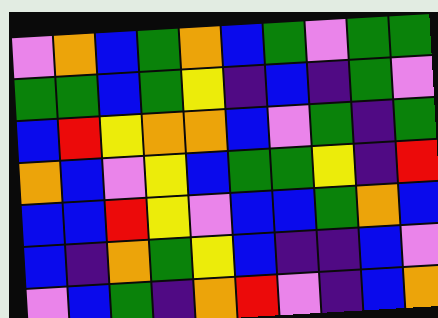[["violet", "orange", "blue", "green", "orange", "blue", "green", "violet", "green", "green"], ["green", "green", "blue", "green", "yellow", "indigo", "blue", "indigo", "green", "violet"], ["blue", "red", "yellow", "orange", "orange", "blue", "violet", "green", "indigo", "green"], ["orange", "blue", "violet", "yellow", "blue", "green", "green", "yellow", "indigo", "red"], ["blue", "blue", "red", "yellow", "violet", "blue", "blue", "green", "orange", "blue"], ["blue", "indigo", "orange", "green", "yellow", "blue", "indigo", "indigo", "blue", "violet"], ["violet", "blue", "green", "indigo", "orange", "red", "violet", "indigo", "blue", "orange"]]